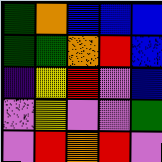[["green", "orange", "blue", "blue", "blue"], ["green", "green", "orange", "red", "blue"], ["indigo", "yellow", "red", "violet", "blue"], ["violet", "yellow", "violet", "violet", "green"], ["violet", "red", "orange", "red", "violet"]]